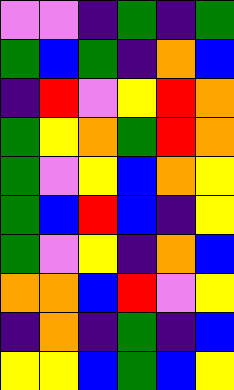[["violet", "violet", "indigo", "green", "indigo", "green"], ["green", "blue", "green", "indigo", "orange", "blue"], ["indigo", "red", "violet", "yellow", "red", "orange"], ["green", "yellow", "orange", "green", "red", "orange"], ["green", "violet", "yellow", "blue", "orange", "yellow"], ["green", "blue", "red", "blue", "indigo", "yellow"], ["green", "violet", "yellow", "indigo", "orange", "blue"], ["orange", "orange", "blue", "red", "violet", "yellow"], ["indigo", "orange", "indigo", "green", "indigo", "blue"], ["yellow", "yellow", "blue", "green", "blue", "yellow"]]